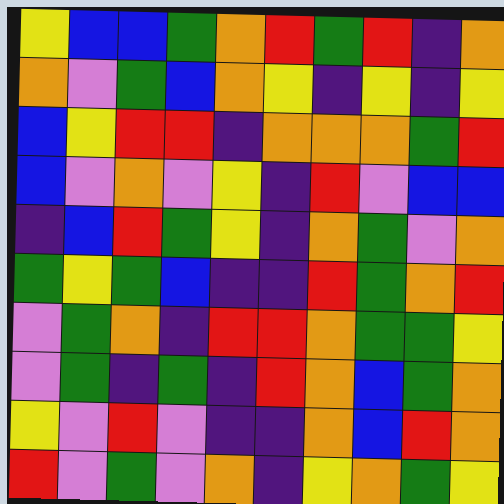[["yellow", "blue", "blue", "green", "orange", "red", "green", "red", "indigo", "orange"], ["orange", "violet", "green", "blue", "orange", "yellow", "indigo", "yellow", "indigo", "yellow"], ["blue", "yellow", "red", "red", "indigo", "orange", "orange", "orange", "green", "red"], ["blue", "violet", "orange", "violet", "yellow", "indigo", "red", "violet", "blue", "blue"], ["indigo", "blue", "red", "green", "yellow", "indigo", "orange", "green", "violet", "orange"], ["green", "yellow", "green", "blue", "indigo", "indigo", "red", "green", "orange", "red"], ["violet", "green", "orange", "indigo", "red", "red", "orange", "green", "green", "yellow"], ["violet", "green", "indigo", "green", "indigo", "red", "orange", "blue", "green", "orange"], ["yellow", "violet", "red", "violet", "indigo", "indigo", "orange", "blue", "red", "orange"], ["red", "violet", "green", "violet", "orange", "indigo", "yellow", "orange", "green", "yellow"]]